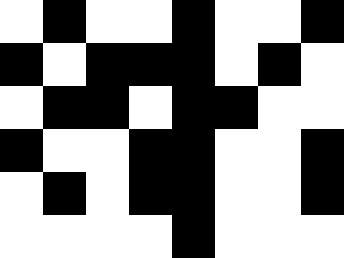[["white", "black", "white", "white", "black", "white", "white", "black"], ["black", "white", "black", "black", "black", "white", "black", "white"], ["white", "black", "black", "white", "black", "black", "white", "white"], ["black", "white", "white", "black", "black", "white", "white", "black"], ["white", "black", "white", "black", "black", "white", "white", "black"], ["white", "white", "white", "white", "black", "white", "white", "white"]]